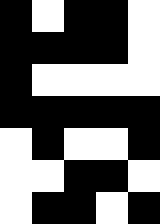[["black", "white", "black", "black", "white"], ["black", "black", "black", "black", "white"], ["black", "white", "white", "white", "white"], ["black", "black", "black", "black", "black"], ["white", "black", "white", "white", "black"], ["white", "white", "black", "black", "white"], ["white", "black", "black", "white", "black"]]